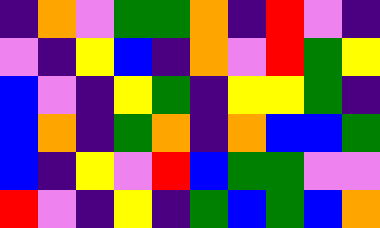[["indigo", "orange", "violet", "green", "green", "orange", "indigo", "red", "violet", "indigo"], ["violet", "indigo", "yellow", "blue", "indigo", "orange", "violet", "red", "green", "yellow"], ["blue", "violet", "indigo", "yellow", "green", "indigo", "yellow", "yellow", "green", "indigo"], ["blue", "orange", "indigo", "green", "orange", "indigo", "orange", "blue", "blue", "green"], ["blue", "indigo", "yellow", "violet", "red", "blue", "green", "green", "violet", "violet"], ["red", "violet", "indigo", "yellow", "indigo", "green", "blue", "green", "blue", "orange"]]